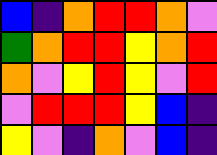[["blue", "indigo", "orange", "red", "red", "orange", "violet"], ["green", "orange", "red", "red", "yellow", "orange", "red"], ["orange", "violet", "yellow", "red", "yellow", "violet", "red"], ["violet", "red", "red", "red", "yellow", "blue", "indigo"], ["yellow", "violet", "indigo", "orange", "violet", "blue", "indigo"]]